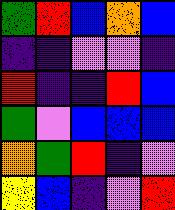[["green", "red", "blue", "orange", "blue"], ["indigo", "indigo", "violet", "violet", "indigo"], ["red", "indigo", "indigo", "red", "blue"], ["green", "violet", "blue", "blue", "blue"], ["orange", "green", "red", "indigo", "violet"], ["yellow", "blue", "indigo", "violet", "red"]]